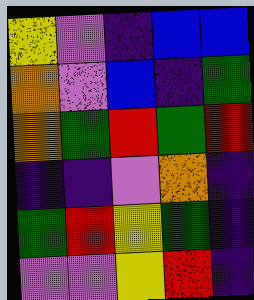[["yellow", "violet", "indigo", "blue", "blue"], ["orange", "violet", "blue", "indigo", "green"], ["orange", "green", "red", "green", "red"], ["indigo", "indigo", "violet", "orange", "indigo"], ["green", "red", "yellow", "green", "indigo"], ["violet", "violet", "yellow", "red", "indigo"]]